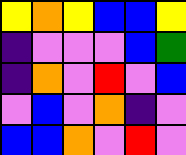[["yellow", "orange", "yellow", "blue", "blue", "yellow"], ["indigo", "violet", "violet", "violet", "blue", "green"], ["indigo", "orange", "violet", "red", "violet", "blue"], ["violet", "blue", "violet", "orange", "indigo", "violet"], ["blue", "blue", "orange", "violet", "red", "violet"]]